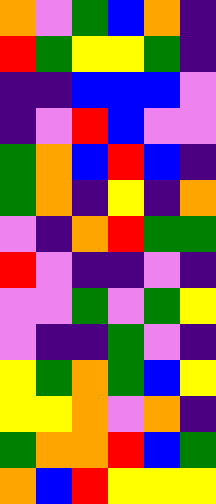[["orange", "violet", "green", "blue", "orange", "indigo"], ["red", "green", "yellow", "yellow", "green", "indigo"], ["indigo", "indigo", "blue", "blue", "blue", "violet"], ["indigo", "violet", "red", "blue", "violet", "violet"], ["green", "orange", "blue", "red", "blue", "indigo"], ["green", "orange", "indigo", "yellow", "indigo", "orange"], ["violet", "indigo", "orange", "red", "green", "green"], ["red", "violet", "indigo", "indigo", "violet", "indigo"], ["violet", "violet", "green", "violet", "green", "yellow"], ["violet", "indigo", "indigo", "green", "violet", "indigo"], ["yellow", "green", "orange", "green", "blue", "yellow"], ["yellow", "yellow", "orange", "violet", "orange", "indigo"], ["green", "orange", "orange", "red", "blue", "green"], ["orange", "blue", "red", "yellow", "yellow", "yellow"]]